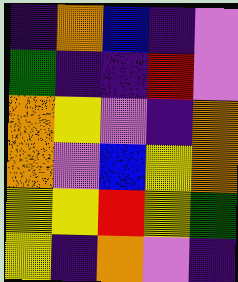[["indigo", "orange", "blue", "indigo", "violet"], ["green", "indigo", "indigo", "red", "violet"], ["orange", "yellow", "violet", "indigo", "orange"], ["orange", "violet", "blue", "yellow", "orange"], ["yellow", "yellow", "red", "yellow", "green"], ["yellow", "indigo", "orange", "violet", "indigo"]]